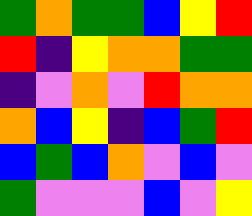[["green", "orange", "green", "green", "blue", "yellow", "red"], ["red", "indigo", "yellow", "orange", "orange", "green", "green"], ["indigo", "violet", "orange", "violet", "red", "orange", "orange"], ["orange", "blue", "yellow", "indigo", "blue", "green", "red"], ["blue", "green", "blue", "orange", "violet", "blue", "violet"], ["green", "violet", "violet", "violet", "blue", "violet", "yellow"]]